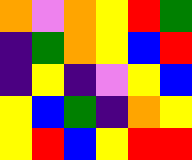[["orange", "violet", "orange", "yellow", "red", "green"], ["indigo", "green", "orange", "yellow", "blue", "red"], ["indigo", "yellow", "indigo", "violet", "yellow", "blue"], ["yellow", "blue", "green", "indigo", "orange", "yellow"], ["yellow", "red", "blue", "yellow", "red", "red"]]